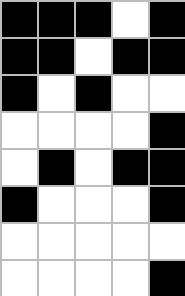[["black", "black", "black", "white", "black"], ["black", "black", "white", "black", "black"], ["black", "white", "black", "white", "white"], ["white", "white", "white", "white", "black"], ["white", "black", "white", "black", "black"], ["black", "white", "white", "white", "black"], ["white", "white", "white", "white", "white"], ["white", "white", "white", "white", "black"]]